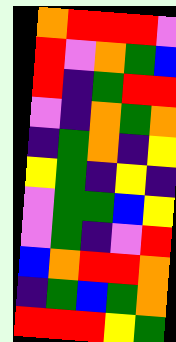[["orange", "red", "red", "red", "violet"], ["red", "violet", "orange", "green", "blue"], ["red", "indigo", "green", "red", "red"], ["violet", "indigo", "orange", "green", "orange"], ["indigo", "green", "orange", "indigo", "yellow"], ["yellow", "green", "indigo", "yellow", "indigo"], ["violet", "green", "green", "blue", "yellow"], ["violet", "green", "indigo", "violet", "red"], ["blue", "orange", "red", "red", "orange"], ["indigo", "green", "blue", "green", "orange"], ["red", "red", "red", "yellow", "green"]]